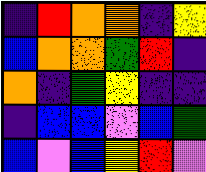[["indigo", "red", "orange", "orange", "indigo", "yellow"], ["blue", "orange", "orange", "green", "red", "indigo"], ["orange", "indigo", "green", "yellow", "indigo", "indigo"], ["indigo", "blue", "blue", "violet", "blue", "green"], ["blue", "violet", "blue", "yellow", "red", "violet"]]